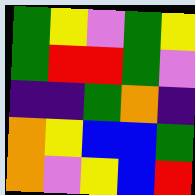[["green", "yellow", "violet", "green", "yellow"], ["green", "red", "red", "green", "violet"], ["indigo", "indigo", "green", "orange", "indigo"], ["orange", "yellow", "blue", "blue", "green"], ["orange", "violet", "yellow", "blue", "red"]]